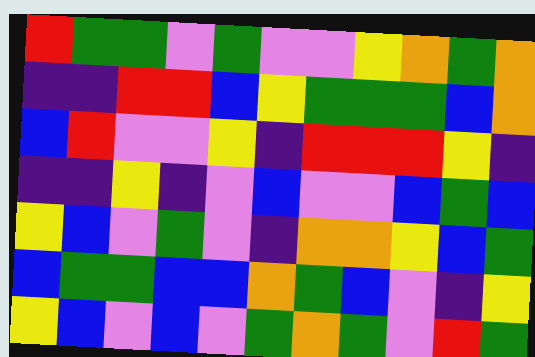[["red", "green", "green", "violet", "green", "violet", "violet", "yellow", "orange", "green", "orange"], ["indigo", "indigo", "red", "red", "blue", "yellow", "green", "green", "green", "blue", "orange"], ["blue", "red", "violet", "violet", "yellow", "indigo", "red", "red", "red", "yellow", "indigo"], ["indigo", "indigo", "yellow", "indigo", "violet", "blue", "violet", "violet", "blue", "green", "blue"], ["yellow", "blue", "violet", "green", "violet", "indigo", "orange", "orange", "yellow", "blue", "green"], ["blue", "green", "green", "blue", "blue", "orange", "green", "blue", "violet", "indigo", "yellow"], ["yellow", "blue", "violet", "blue", "violet", "green", "orange", "green", "violet", "red", "green"]]